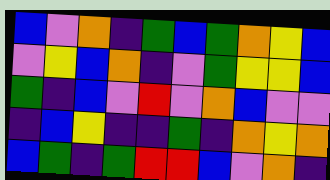[["blue", "violet", "orange", "indigo", "green", "blue", "green", "orange", "yellow", "blue"], ["violet", "yellow", "blue", "orange", "indigo", "violet", "green", "yellow", "yellow", "blue"], ["green", "indigo", "blue", "violet", "red", "violet", "orange", "blue", "violet", "violet"], ["indigo", "blue", "yellow", "indigo", "indigo", "green", "indigo", "orange", "yellow", "orange"], ["blue", "green", "indigo", "green", "red", "red", "blue", "violet", "orange", "indigo"]]